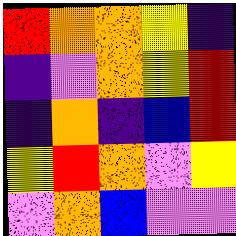[["red", "orange", "orange", "yellow", "indigo"], ["indigo", "violet", "orange", "yellow", "red"], ["indigo", "orange", "indigo", "blue", "red"], ["yellow", "red", "orange", "violet", "yellow"], ["violet", "orange", "blue", "violet", "violet"]]